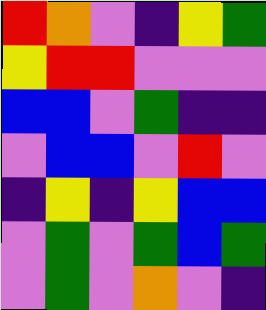[["red", "orange", "violet", "indigo", "yellow", "green"], ["yellow", "red", "red", "violet", "violet", "violet"], ["blue", "blue", "violet", "green", "indigo", "indigo"], ["violet", "blue", "blue", "violet", "red", "violet"], ["indigo", "yellow", "indigo", "yellow", "blue", "blue"], ["violet", "green", "violet", "green", "blue", "green"], ["violet", "green", "violet", "orange", "violet", "indigo"]]